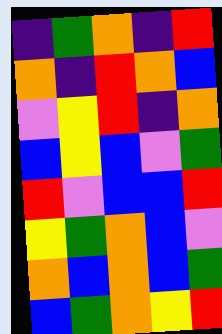[["indigo", "green", "orange", "indigo", "red"], ["orange", "indigo", "red", "orange", "blue"], ["violet", "yellow", "red", "indigo", "orange"], ["blue", "yellow", "blue", "violet", "green"], ["red", "violet", "blue", "blue", "red"], ["yellow", "green", "orange", "blue", "violet"], ["orange", "blue", "orange", "blue", "green"], ["blue", "green", "orange", "yellow", "red"]]